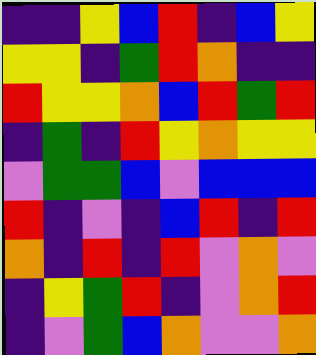[["indigo", "indigo", "yellow", "blue", "red", "indigo", "blue", "yellow"], ["yellow", "yellow", "indigo", "green", "red", "orange", "indigo", "indigo"], ["red", "yellow", "yellow", "orange", "blue", "red", "green", "red"], ["indigo", "green", "indigo", "red", "yellow", "orange", "yellow", "yellow"], ["violet", "green", "green", "blue", "violet", "blue", "blue", "blue"], ["red", "indigo", "violet", "indigo", "blue", "red", "indigo", "red"], ["orange", "indigo", "red", "indigo", "red", "violet", "orange", "violet"], ["indigo", "yellow", "green", "red", "indigo", "violet", "orange", "red"], ["indigo", "violet", "green", "blue", "orange", "violet", "violet", "orange"]]